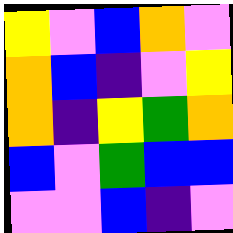[["yellow", "violet", "blue", "orange", "violet"], ["orange", "blue", "indigo", "violet", "yellow"], ["orange", "indigo", "yellow", "green", "orange"], ["blue", "violet", "green", "blue", "blue"], ["violet", "violet", "blue", "indigo", "violet"]]